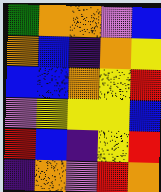[["green", "orange", "orange", "violet", "blue"], ["orange", "blue", "indigo", "orange", "yellow"], ["blue", "blue", "orange", "yellow", "red"], ["violet", "yellow", "yellow", "yellow", "blue"], ["red", "blue", "indigo", "yellow", "red"], ["indigo", "orange", "violet", "red", "orange"]]